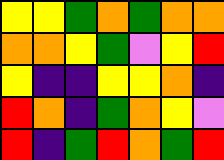[["yellow", "yellow", "green", "orange", "green", "orange", "orange"], ["orange", "orange", "yellow", "green", "violet", "yellow", "red"], ["yellow", "indigo", "indigo", "yellow", "yellow", "orange", "indigo"], ["red", "orange", "indigo", "green", "orange", "yellow", "violet"], ["red", "indigo", "green", "red", "orange", "green", "red"]]